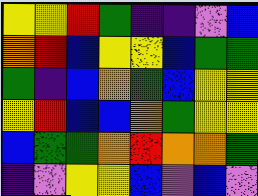[["yellow", "yellow", "red", "green", "indigo", "indigo", "violet", "blue"], ["orange", "red", "blue", "yellow", "yellow", "blue", "green", "green"], ["green", "indigo", "blue", "orange", "green", "blue", "yellow", "yellow"], ["yellow", "red", "blue", "blue", "orange", "green", "yellow", "yellow"], ["blue", "green", "green", "orange", "red", "orange", "orange", "green"], ["indigo", "violet", "yellow", "yellow", "blue", "violet", "blue", "violet"]]